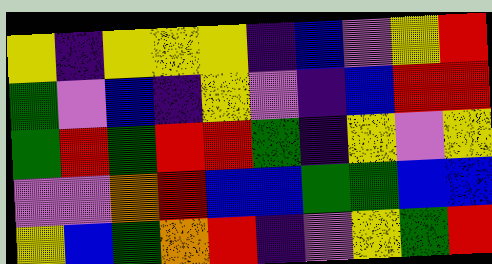[["yellow", "indigo", "yellow", "yellow", "yellow", "indigo", "blue", "violet", "yellow", "red"], ["green", "violet", "blue", "indigo", "yellow", "violet", "indigo", "blue", "red", "red"], ["green", "red", "green", "red", "red", "green", "indigo", "yellow", "violet", "yellow"], ["violet", "violet", "orange", "red", "blue", "blue", "green", "green", "blue", "blue"], ["yellow", "blue", "green", "orange", "red", "indigo", "violet", "yellow", "green", "red"]]